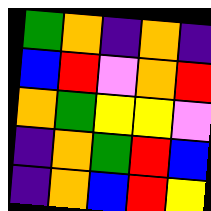[["green", "orange", "indigo", "orange", "indigo"], ["blue", "red", "violet", "orange", "red"], ["orange", "green", "yellow", "yellow", "violet"], ["indigo", "orange", "green", "red", "blue"], ["indigo", "orange", "blue", "red", "yellow"]]